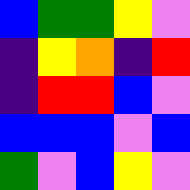[["blue", "green", "green", "yellow", "violet"], ["indigo", "yellow", "orange", "indigo", "red"], ["indigo", "red", "red", "blue", "violet"], ["blue", "blue", "blue", "violet", "blue"], ["green", "violet", "blue", "yellow", "violet"]]